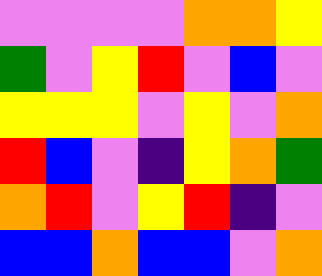[["violet", "violet", "violet", "violet", "orange", "orange", "yellow"], ["green", "violet", "yellow", "red", "violet", "blue", "violet"], ["yellow", "yellow", "yellow", "violet", "yellow", "violet", "orange"], ["red", "blue", "violet", "indigo", "yellow", "orange", "green"], ["orange", "red", "violet", "yellow", "red", "indigo", "violet"], ["blue", "blue", "orange", "blue", "blue", "violet", "orange"]]